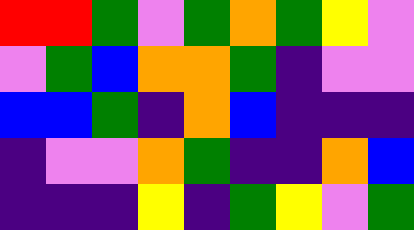[["red", "red", "green", "violet", "green", "orange", "green", "yellow", "violet"], ["violet", "green", "blue", "orange", "orange", "green", "indigo", "violet", "violet"], ["blue", "blue", "green", "indigo", "orange", "blue", "indigo", "indigo", "indigo"], ["indigo", "violet", "violet", "orange", "green", "indigo", "indigo", "orange", "blue"], ["indigo", "indigo", "indigo", "yellow", "indigo", "green", "yellow", "violet", "green"]]